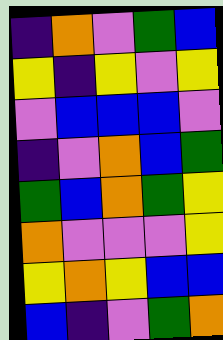[["indigo", "orange", "violet", "green", "blue"], ["yellow", "indigo", "yellow", "violet", "yellow"], ["violet", "blue", "blue", "blue", "violet"], ["indigo", "violet", "orange", "blue", "green"], ["green", "blue", "orange", "green", "yellow"], ["orange", "violet", "violet", "violet", "yellow"], ["yellow", "orange", "yellow", "blue", "blue"], ["blue", "indigo", "violet", "green", "orange"]]